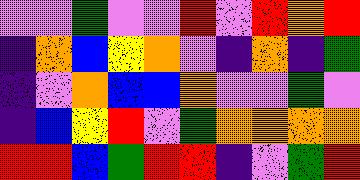[["violet", "violet", "green", "violet", "violet", "red", "violet", "red", "orange", "red"], ["indigo", "orange", "blue", "yellow", "orange", "violet", "indigo", "orange", "indigo", "green"], ["indigo", "violet", "orange", "blue", "blue", "orange", "violet", "violet", "green", "violet"], ["indigo", "blue", "yellow", "red", "violet", "green", "orange", "orange", "orange", "orange"], ["red", "red", "blue", "green", "red", "red", "indigo", "violet", "green", "red"]]